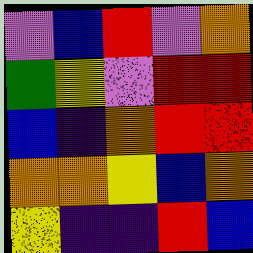[["violet", "blue", "red", "violet", "orange"], ["green", "yellow", "violet", "red", "red"], ["blue", "indigo", "orange", "red", "red"], ["orange", "orange", "yellow", "blue", "orange"], ["yellow", "indigo", "indigo", "red", "blue"]]